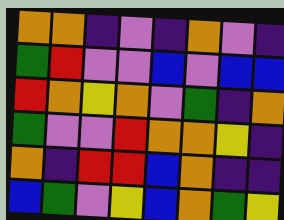[["orange", "orange", "indigo", "violet", "indigo", "orange", "violet", "indigo"], ["green", "red", "violet", "violet", "blue", "violet", "blue", "blue"], ["red", "orange", "yellow", "orange", "violet", "green", "indigo", "orange"], ["green", "violet", "violet", "red", "orange", "orange", "yellow", "indigo"], ["orange", "indigo", "red", "red", "blue", "orange", "indigo", "indigo"], ["blue", "green", "violet", "yellow", "blue", "orange", "green", "yellow"]]